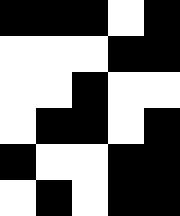[["black", "black", "black", "white", "black"], ["white", "white", "white", "black", "black"], ["white", "white", "black", "white", "white"], ["white", "black", "black", "white", "black"], ["black", "white", "white", "black", "black"], ["white", "black", "white", "black", "black"]]